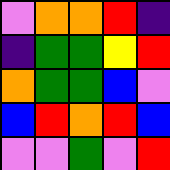[["violet", "orange", "orange", "red", "indigo"], ["indigo", "green", "green", "yellow", "red"], ["orange", "green", "green", "blue", "violet"], ["blue", "red", "orange", "red", "blue"], ["violet", "violet", "green", "violet", "red"]]